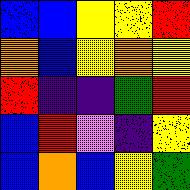[["blue", "blue", "yellow", "yellow", "red"], ["orange", "blue", "yellow", "orange", "yellow"], ["red", "indigo", "indigo", "green", "red"], ["blue", "red", "violet", "indigo", "yellow"], ["blue", "orange", "blue", "yellow", "green"]]